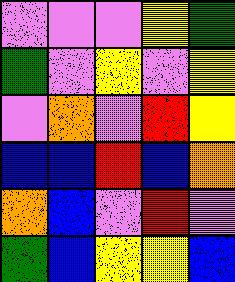[["violet", "violet", "violet", "yellow", "green"], ["green", "violet", "yellow", "violet", "yellow"], ["violet", "orange", "violet", "red", "yellow"], ["blue", "blue", "red", "blue", "orange"], ["orange", "blue", "violet", "red", "violet"], ["green", "blue", "yellow", "yellow", "blue"]]